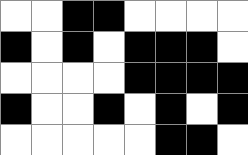[["white", "white", "black", "black", "white", "white", "white", "white"], ["black", "white", "black", "white", "black", "black", "black", "white"], ["white", "white", "white", "white", "black", "black", "black", "black"], ["black", "white", "white", "black", "white", "black", "white", "black"], ["white", "white", "white", "white", "white", "black", "black", "white"]]